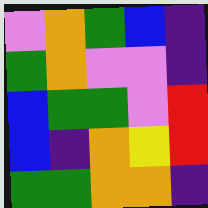[["violet", "orange", "green", "blue", "indigo"], ["green", "orange", "violet", "violet", "indigo"], ["blue", "green", "green", "violet", "red"], ["blue", "indigo", "orange", "yellow", "red"], ["green", "green", "orange", "orange", "indigo"]]